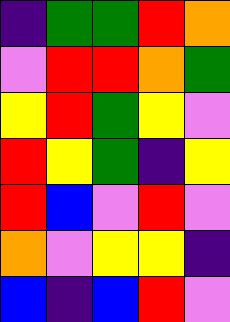[["indigo", "green", "green", "red", "orange"], ["violet", "red", "red", "orange", "green"], ["yellow", "red", "green", "yellow", "violet"], ["red", "yellow", "green", "indigo", "yellow"], ["red", "blue", "violet", "red", "violet"], ["orange", "violet", "yellow", "yellow", "indigo"], ["blue", "indigo", "blue", "red", "violet"]]